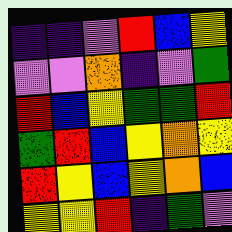[["indigo", "indigo", "violet", "red", "blue", "yellow"], ["violet", "violet", "orange", "indigo", "violet", "green"], ["red", "blue", "yellow", "green", "green", "red"], ["green", "red", "blue", "yellow", "orange", "yellow"], ["red", "yellow", "blue", "yellow", "orange", "blue"], ["yellow", "yellow", "red", "indigo", "green", "violet"]]